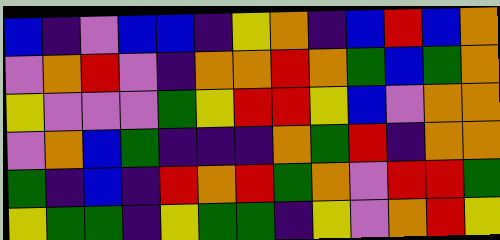[["blue", "indigo", "violet", "blue", "blue", "indigo", "yellow", "orange", "indigo", "blue", "red", "blue", "orange"], ["violet", "orange", "red", "violet", "indigo", "orange", "orange", "red", "orange", "green", "blue", "green", "orange"], ["yellow", "violet", "violet", "violet", "green", "yellow", "red", "red", "yellow", "blue", "violet", "orange", "orange"], ["violet", "orange", "blue", "green", "indigo", "indigo", "indigo", "orange", "green", "red", "indigo", "orange", "orange"], ["green", "indigo", "blue", "indigo", "red", "orange", "red", "green", "orange", "violet", "red", "red", "green"], ["yellow", "green", "green", "indigo", "yellow", "green", "green", "indigo", "yellow", "violet", "orange", "red", "yellow"]]